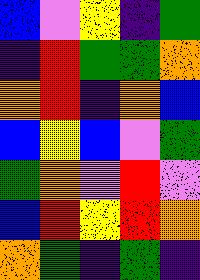[["blue", "violet", "yellow", "indigo", "green"], ["indigo", "red", "green", "green", "orange"], ["orange", "red", "indigo", "orange", "blue"], ["blue", "yellow", "blue", "violet", "green"], ["green", "orange", "violet", "red", "violet"], ["blue", "red", "yellow", "red", "orange"], ["orange", "green", "indigo", "green", "indigo"]]